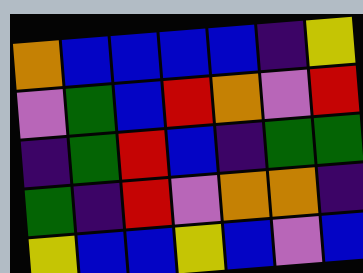[["orange", "blue", "blue", "blue", "blue", "indigo", "yellow"], ["violet", "green", "blue", "red", "orange", "violet", "red"], ["indigo", "green", "red", "blue", "indigo", "green", "green"], ["green", "indigo", "red", "violet", "orange", "orange", "indigo"], ["yellow", "blue", "blue", "yellow", "blue", "violet", "blue"]]